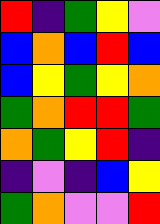[["red", "indigo", "green", "yellow", "violet"], ["blue", "orange", "blue", "red", "blue"], ["blue", "yellow", "green", "yellow", "orange"], ["green", "orange", "red", "red", "green"], ["orange", "green", "yellow", "red", "indigo"], ["indigo", "violet", "indigo", "blue", "yellow"], ["green", "orange", "violet", "violet", "red"]]